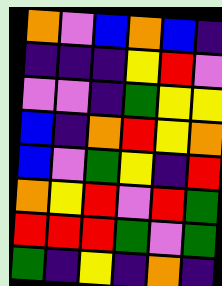[["orange", "violet", "blue", "orange", "blue", "indigo"], ["indigo", "indigo", "indigo", "yellow", "red", "violet"], ["violet", "violet", "indigo", "green", "yellow", "yellow"], ["blue", "indigo", "orange", "red", "yellow", "orange"], ["blue", "violet", "green", "yellow", "indigo", "red"], ["orange", "yellow", "red", "violet", "red", "green"], ["red", "red", "red", "green", "violet", "green"], ["green", "indigo", "yellow", "indigo", "orange", "indigo"]]